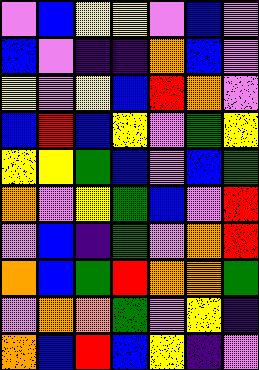[["violet", "blue", "yellow", "yellow", "violet", "blue", "violet"], ["blue", "violet", "indigo", "indigo", "orange", "blue", "violet"], ["yellow", "violet", "yellow", "blue", "red", "orange", "violet"], ["blue", "red", "blue", "yellow", "violet", "green", "yellow"], ["yellow", "yellow", "green", "blue", "violet", "blue", "green"], ["orange", "violet", "yellow", "green", "blue", "violet", "red"], ["violet", "blue", "indigo", "green", "violet", "orange", "red"], ["orange", "blue", "green", "red", "orange", "orange", "green"], ["violet", "orange", "orange", "green", "violet", "yellow", "indigo"], ["orange", "blue", "red", "blue", "yellow", "indigo", "violet"]]